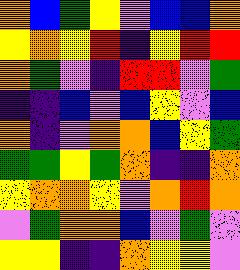[["orange", "blue", "green", "yellow", "violet", "blue", "blue", "orange"], ["yellow", "orange", "yellow", "red", "indigo", "yellow", "red", "red"], ["orange", "green", "violet", "indigo", "red", "red", "violet", "green"], ["indigo", "indigo", "blue", "violet", "blue", "yellow", "violet", "blue"], ["orange", "indigo", "violet", "orange", "orange", "blue", "yellow", "green"], ["green", "green", "yellow", "green", "orange", "indigo", "indigo", "orange"], ["yellow", "orange", "orange", "yellow", "violet", "orange", "red", "orange"], ["violet", "green", "orange", "orange", "blue", "violet", "green", "violet"], ["yellow", "yellow", "indigo", "indigo", "orange", "yellow", "yellow", "violet"]]